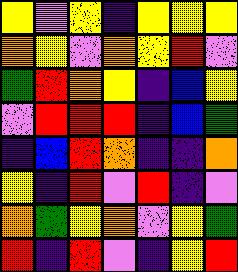[["yellow", "violet", "yellow", "indigo", "yellow", "yellow", "yellow"], ["orange", "yellow", "violet", "orange", "yellow", "red", "violet"], ["green", "red", "orange", "yellow", "indigo", "blue", "yellow"], ["violet", "red", "red", "red", "indigo", "blue", "green"], ["indigo", "blue", "red", "orange", "indigo", "indigo", "orange"], ["yellow", "indigo", "red", "violet", "red", "indigo", "violet"], ["orange", "green", "yellow", "orange", "violet", "yellow", "green"], ["red", "indigo", "red", "violet", "indigo", "yellow", "red"]]